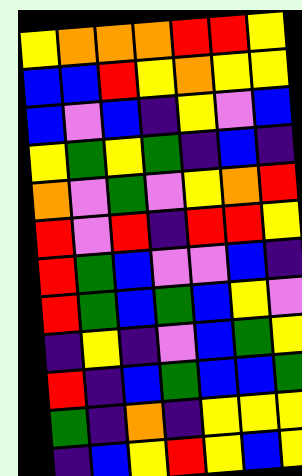[["yellow", "orange", "orange", "orange", "red", "red", "yellow"], ["blue", "blue", "red", "yellow", "orange", "yellow", "yellow"], ["blue", "violet", "blue", "indigo", "yellow", "violet", "blue"], ["yellow", "green", "yellow", "green", "indigo", "blue", "indigo"], ["orange", "violet", "green", "violet", "yellow", "orange", "red"], ["red", "violet", "red", "indigo", "red", "red", "yellow"], ["red", "green", "blue", "violet", "violet", "blue", "indigo"], ["red", "green", "blue", "green", "blue", "yellow", "violet"], ["indigo", "yellow", "indigo", "violet", "blue", "green", "yellow"], ["red", "indigo", "blue", "green", "blue", "blue", "green"], ["green", "indigo", "orange", "indigo", "yellow", "yellow", "yellow"], ["indigo", "blue", "yellow", "red", "yellow", "blue", "yellow"]]